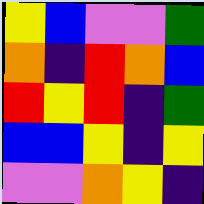[["yellow", "blue", "violet", "violet", "green"], ["orange", "indigo", "red", "orange", "blue"], ["red", "yellow", "red", "indigo", "green"], ["blue", "blue", "yellow", "indigo", "yellow"], ["violet", "violet", "orange", "yellow", "indigo"]]